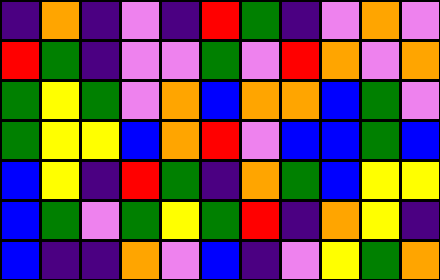[["indigo", "orange", "indigo", "violet", "indigo", "red", "green", "indigo", "violet", "orange", "violet"], ["red", "green", "indigo", "violet", "violet", "green", "violet", "red", "orange", "violet", "orange"], ["green", "yellow", "green", "violet", "orange", "blue", "orange", "orange", "blue", "green", "violet"], ["green", "yellow", "yellow", "blue", "orange", "red", "violet", "blue", "blue", "green", "blue"], ["blue", "yellow", "indigo", "red", "green", "indigo", "orange", "green", "blue", "yellow", "yellow"], ["blue", "green", "violet", "green", "yellow", "green", "red", "indigo", "orange", "yellow", "indigo"], ["blue", "indigo", "indigo", "orange", "violet", "blue", "indigo", "violet", "yellow", "green", "orange"]]